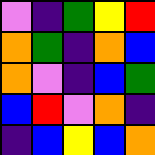[["violet", "indigo", "green", "yellow", "red"], ["orange", "green", "indigo", "orange", "blue"], ["orange", "violet", "indigo", "blue", "green"], ["blue", "red", "violet", "orange", "indigo"], ["indigo", "blue", "yellow", "blue", "orange"]]